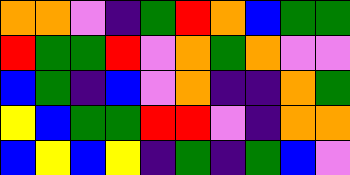[["orange", "orange", "violet", "indigo", "green", "red", "orange", "blue", "green", "green"], ["red", "green", "green", "red", "violet", "orange", "green", "orange", "violet", "violet"], ["blue", "green", "indigo", "blue", "violet", "orange", "indigo", "indigo", "orange", "green"], ["yellow", "blue", "green", "green", "red", "red", "violet", "indigo", "orange", "orange"], ["blue", "yellow", "blue", "yellow", "indigo", "green", "indigo", "green", "blue", "violet"]]